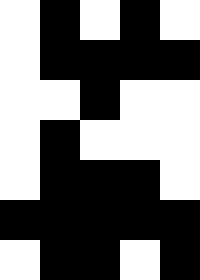[["white", "black", "white", "black", "white"], ["white", "black", "black", "black", "black"], ["white", "white", "black", "white", "white"], ["white", "black", "white", "white", "white"], ["white", "black", "black", "black", "white"], ["black", "black", "black", "black", "black"], ["white", "black", "black", "white", "black"]]